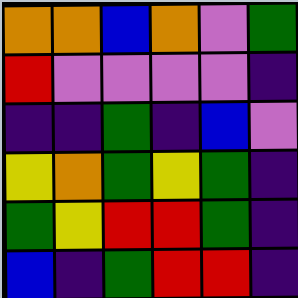[["orange", "orange", "blue", "orange", "violet", "green"], ["red", "violet", "violet", "violet", "violet", "indigo"], ["indigo", "indigo", "green", "indigo", "blue", "violet"], ["yellow", "orange", "green", "yellow", "green", "indigo"], ["green", "yellow", "red", "red", "green", "indigo"], ["blue", "indigo", "green", "red", "red", "indigo"]]